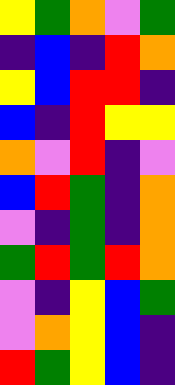[["yellow", "green", "orange", "violet", "green"], ["indigo", "blue", "indigo", "red", "orange"], ["yellow", "blue", "red", "red", "indigo"], ["blue", "indigo", "red", "yellow", "yellow"], ["orange", "violet", "red", "indigo", "violet"], ["blue", "red", "green", "indigo", "orange"], ["violet", "indigo", "green", "indigo", "orange"], ["green", "red", "green", "red", "orange"], ["violet", "indigo", "yellow", "blue", "green"], ["violet", "orange", "yellow", "blue", "indigo"], ["red", "green", "yellow", "blue", "indigo"]]